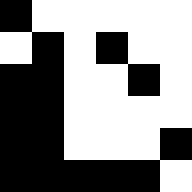[["black", "white", "white", "white", "white", "white"], ["white", "black", "white", "black", "white", "white"], ["black", "black", "white", "white", "black", "white"], ["black", "black", "white", "white", "white", "white"], ["black", "black", "white", "white", "white", "black"], ["black", "black", "black", "black", "black", "white"]]